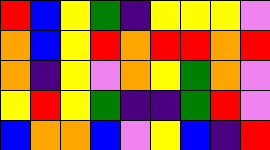[["red", "blue", "yellow", "green", "indigo", "yellow", "yellow", "yellow", "violet"], ["orange", "blue", "yellow", "red", "orange", "red", "red", "orange", "red"], ["orange", "indigo", "yellow", "violet", "orange", "yellow", "green", "orange", "violet"], ["yellow", "red", "yellow", "green", "indigo", "indigo", "green", "red", "violet"], ["blue", "orange", "orange", "blue", "violet", "yellow", "blue", "indigo", "red"]]